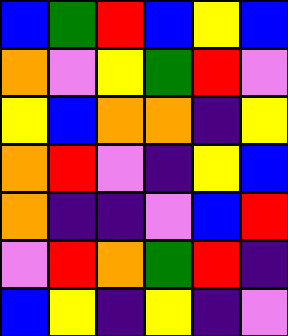[["blue", "green", "red", "blue", "yellow", "blue"], ["orange", "violet", "yellow", "green", "red", "violet"], ["yellow", "blue", "orange", "orange", "indigo", "yellow"], ["orange", "red", "violet", "indigo", "yellow", "blue"], ["orange", "indigo", "indigo", "violet", "blue", "red"], ["violet", "red", "orange", "green", "red", "indigo"], ["blue", "yellow", "indigo", "yellow", "indigo", "violet"]]